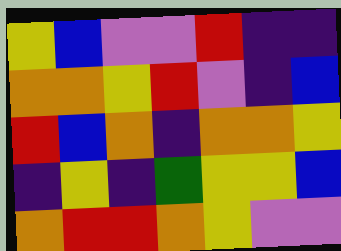[["yellow", "blue", "violet", "violet", "red", "indigo", "indigo"], ["orange", "orange", "yellow", "red", "violet", "indigo", "blue"], ["red", "blue", "orange", "indigo", "orange", "orange", "yellow"], ["indigo", "yellow", "indigo", "green", "yellow", "yellow", "blue"], ["orange", "red", "red", "orange", "yellow", "violet", "violet"]]